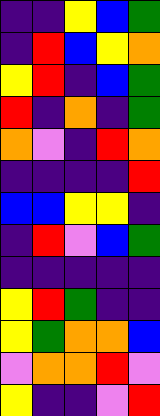[["indigo", "indigo", "yellow", "blue", "green"], ["indigo", "red", "blue", "yellow", "orange"], ["yellow", "red", "indigo", "blue", "green"], ["red", "indigo", "orange", "indigo", "green"], ["orange", "violet", "indigo", "red", "orange"], ["indigo", "indigo", "indigo", "indigo", "red"], ["blue", "blue", "yellow", "yellow", "indigo"], ["indigo", "red", "violet", "blue", "green"], ["indigo", "indigo", "indigo", "indigo", "indigo"], ["yellow", "red", "green", "indigo", "indigo"], ["yellow", "green", "orange", "orange", "blue"], ["violet", "orange", "orange", "red", "violet"], ["yellow", "indigo", "indigo", "violet", "red"]]